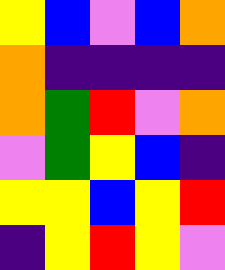[["yellow", "blue", "violet", "blue", "orange"], ["orange", "indigo", "indigo", "indigo", "indigo"], ["orange", "green", "red", "violet", "orange"], ["violet", "green", "yellow", "blue", "indigo"], ["yellow", "yellow", "blue", "yellow", "red"], ["indigo", "yellow", "red", "yellow", "violet"]]